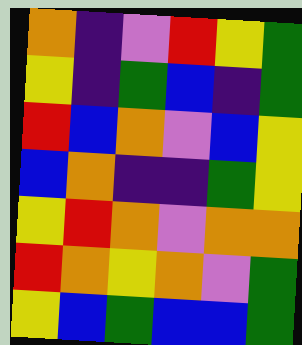[["orange", "indigo", "violet", "red", "yellow", "green"], ["yellow", "indigo", "green", "blue", "indigo", "green"], ["red", "blue", "orange", "violet", "blue", "yellow"], ["blue", "orange", "indigo", "indigo", "green", "yellow"], ["yellow", "red", "orange", "violet", "orange", "orange"], ["red", "orange", "yellow", "orange", "violet", "green"], ["yellow", "blue", "green", "blue", "blue", "green"]]